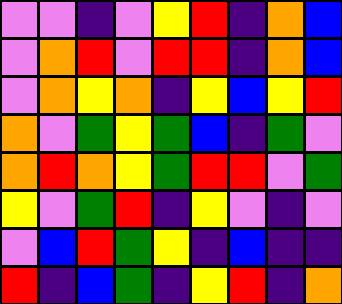[["violet", "violet", "indigo", "violet", "yellow", "red", "indigo", "orange", "blue"], ["violet", "orange", "red", "violet", "red", "red", "indigo", "orange", "blue"], ["violet", "orange", "yellow", "orange", "indigo", "yellow", "blue", "yellow", "red"], ["orange", "violet", "green", "yellow", "green", "blue", "indigo", "green", "violet"], ["orange", "red", "orange", "yellow", "green", "red", "red", "violet", "green"], ["yellow", "violet", "green", "red", "indigo", "yellow", "violet", "indigo", "violet"], ["violet", "blue", "red", "green", "yellow", "indigo", "blue", "indigo", "indigo"], ["red", "indigo", "blue", "green", "indigo", "yellow", "red", "indigo", "orange"]]